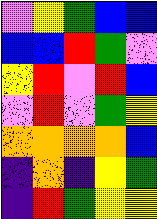[["violet", "yellow", "green", "blue", "blue"], ["blue", "blue", "red", "green", "violet"], ["yellow", "red", "violet", "red", "blue"], ["violet", "red", "violet", "green", "yellow"], ["orange", "orange", "orange", "orange", "blue"], ["indigo", "orange", "indigo", "yellow", "green"], ["indigo", "red", "green", "yellow", "yellow"]]